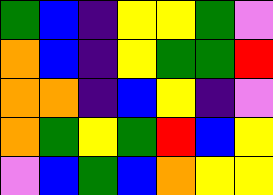[["green", "blue", "indigo", "yellow", "yellow", "green", "violet"], ["orange", "blue", "indigo", "yellow", "green", "green", "red"], ["orange", "orange", "indigo", "blue", "yellow", "indigo", "violet"], ["orange", "green", "yellow", "green", "red", "blue", "yellow"], ["violet", "blue", "green", "blue", "orange", "yellow", "yellow"]]